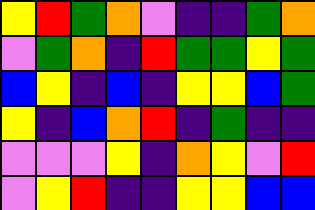[["yellow", "red", "green", "orange", "violet", "indigo", "indigo", "green", "orange"], ["violet", "green", "orange", "indigo", "red", "green", "green", "yellow", "green"], ["blue", "yellow", "indigo", "blue", "indigo", "yellow", "yellow", "blue", "green"], ["yellow", "indigo", "blue", "orange", "red", "indigo", "green", "indigo", "indigo"], ["violet", "violet", "violet", "yellow", "indigo", "orange", "yellow", "violet", "red"], ["violet", "yellow", "red", "indigo", "indigo", "yellow", "yellow", "blue", "blue"]]